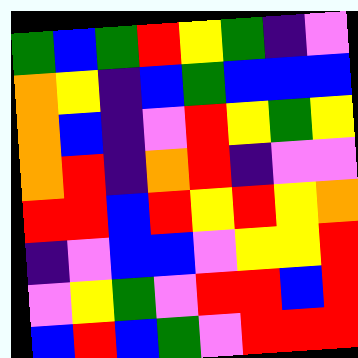[["green", "blue", "green", "red", "yellow", "green", "indigo", "violet"], ["orange", "yellow", "indigo", "blue", "green", "blue", "blue", "blue"], ["orange", "blue", "indigo", "violet", "red", "yellow", "green", "yellow"], ["orange", "red", "indigo", "orange", "red", "indigo", "violet", "violet"], ["red", "red", "blue", "red", "yellow", "red", "yellow", "orange"], ["indigo", "violet", "blue", "blue", "violet", "yellow", "yellow", "red"], ["violet", "yellow", "green", "violet", "red", "red", "blue", "red"], ["blue", "red", "blue", "green", "violet", "red", "red", "red"]]